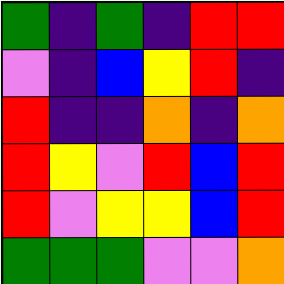[["green", "indigo", "green", "indigo", "red", "red"], ["violet", "indigo", "blue", "yellow", "red", "indigo"], ["red", "indigo", "indigo", "orange", "indigo", "orange"], ["red", "yellow", "violet", "red", "blue", "red"], ["red", "violet", "yellow", "yellow", "blue", "red"], ["green", "green", "green", "violet", "violet", "orange"]]